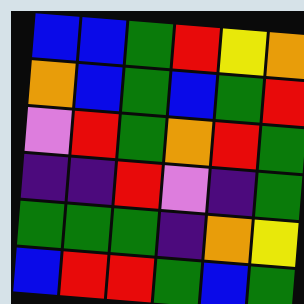[["blue", "blue", "green", "red", "yellow", "orange"], ["orange", "blue", "green", "blue", "green", "red"], ["violet", "red", "green", "orange", "red", "green"], ["indigo", "indigo", "red", "violet", "indigo", "green"], ["green", "green", "green", "indigo", "orange", "yellow"], ["blue", "red", "red", "green", "blue", "green"]]